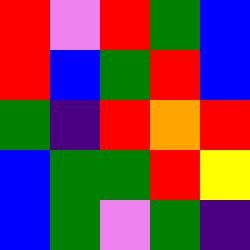[["red", "violet", "red", "green", "blue"], ["red", "blue", "green", "red", "blue"], ["green", "indigo", "red", "orange", "red"], ["blue", "green", "green", "red", "yellow"], ["blue", "green", "violet", "green", "indigo"]]